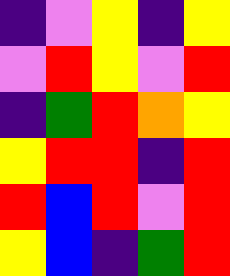[["indigo", "violet", "yellow", "indigo", "yellow"], ["violet", "red", "yellow", "violet", "red"], ["indigo", "green", "red", "orange", "yellow"], ["yellow", "red", "red", "indigo", "red"], ["red", "blue", "red", "violet", "red"], ["yellow", "blue", "indigo", "green", "red"]]